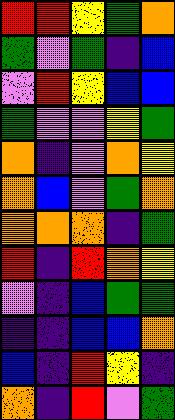[["red", "red", "yellow", "green", "orange"], ["green", "violet", "green", "indigo", "blue"], ["violet", "red", "yellow", "blue", "blue"], ["green", "violet", "violet", "yellow", "green"], ["orange", "indigo", "violet", "orange", "yellow"], ["orange", "blue", "violet", "green", "orange"], ["orange", "orange", "orange", "indigo", "green"], ["red", "indigo", "red", "orange", "yellow"], ["violet", "indigo", "blue", "green", "green"], ["indigo", "indigo", "blue", "blue", "orange"], ["blue", "indigo", "red", "yellow", "indigo"], ["orange", "indigo", "red", "violet", "green"]]